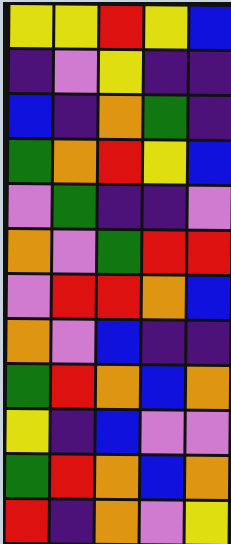[["yellow", "yellow", "red", "yellow", "blue"], ["indigo", "violet", "yellow", "indigo", "indigo"], ["blue", "indigo", "orange", "green", "indigo"], ["green", "orange", "red", "yellow", "blue"], ["violet", "green", "indigo", "indigo", "violet"], ["orange", "violet", "green", "red", "red"], ["violet", "red", "red", "orange", "blue"], ["orange", "violet", "blue", "indigo", "indigo"], ["green", "red", "orange", "blue", "orange"], ["yellow", "indigo", "blue", "violet", "violet"], ["green", "red", "orange", "blue", "orange"], ["red", "indigo", "orange", "violet", "yellow"]]